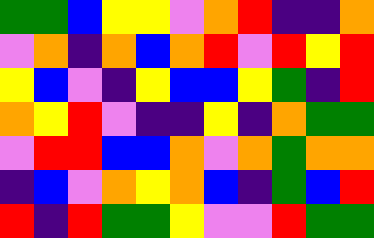[["green", "green", "blue", "yellow", "yellow", "violet", "orange", "red", "indigo", "indigo", "orange"], ["violet", "orange", "indigo", "orange", "blue", "orange", "red", "violet", "red", "yellow", "red"], ["yellow", "blue", "violet", "indigo", "yellow", "blue", "blue", "yellow", "green", "indigo", "red"], ["orange", "yellow", "red", "violet", "indigo", "indigo", "yellow", "indigo", "orange", "green", "green"], ["violet", "red", "red", "blue", "blue", "orange", "violet", "orange", "green", "orange", "orange"], ["indigo", "blue", "violet", "orange", "yellow", "orange", "blue", "indigo", "green", "blue", "red"], ["red", "indigo", "red", "green", "green", "yellow", "violet", "violet", "red", "green", "green"]]